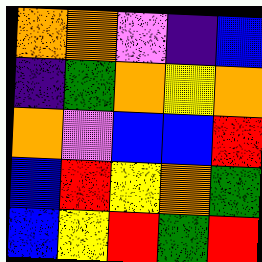[["orange", "orange", "violet", "indigo", "blue"], ["indigo", "green", "orange", "yellow", "orange"], ["orange", "violet", "blue", "blue", "red"], ["blue", "red", "yellow", "orange", "green"], ["blue", "yellow", "red", "green", "red"]]